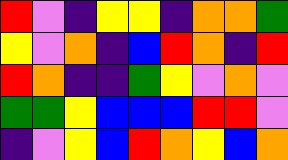[["red", "violet", "indigo", "yellow", "yellow", "indigo", "orange", "orange", "green"], ["yellow", "violet", "orange", "indigo", "blue", "red", "orange", "indigo", "red"], ["red", "orange", "indigo", "indigo", "green", "yellow", "violet", "orange", "violet"], ["green", "green", "yellow", "blue", "blue", "blue", "red", "red", "violet"], ["indigo", "violet", "yellow", "blue", "red", "orange", "yellow", "blue", "orange"]]